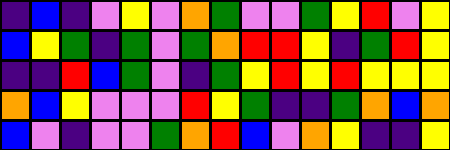[["indigo", "blue", "indigo", "violet", "yellow", "violet", "orange", "green", "violet", "violet", "green", "yellow", "red", "violet", "yellow"], ["blue", "yellow", "green", "indigo", "green", "violet", "green", "orange", "red", "red", "yellow", "indigo", "green", "red", "yellow"], ["indigo", "indigo", "red", "blue", "green", "violet", "indigo", "green", "yellow", "red", "yellow", "red", "yellow", "yellow", "yellow"], ["orange", "blue", "yellow", "violet", "violet", "violet", "red", "yellow", "green", "indigo", "indigo", "green", "orange", "blue", "orange"], ["blue", "violet", "indigo", "violet", "violet", "green", "orange", "red", "blue", "violet", "orange", "yellow", "indigo", "indigo", "yellow"]]